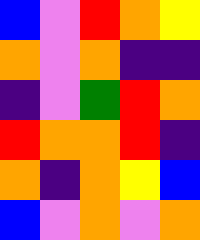[["blue", "violet", "red", "orange", "yellow"], ["orange", "violet", "orange", "indigo", "indigo"], ["indigo", "violet", "green", "red", "orange"], ["red", "orange", "orange", "red", "indigo"], ["orange", "indigo", "orange", "yellow", "blue"], ["blue", "violet", "orange", "violet", "orange"]]